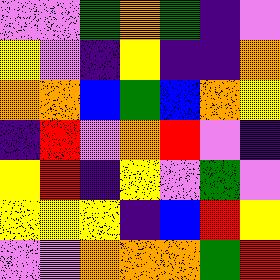[["violet", "violet", "green", "orange", "green", "indigo", "violet"], ["yellow", "violet", "indigo", "yellow", "indigo", "indigo", "orange"], ["orange", "orange", "blue", "green", "blue", "orange", "yellow"], ["indigo", "red", "violet", "orange", "red", "violet", "indigo"], ["yellow", "red", "indigo", "yellow", "violet", "green", "violet"], ["yellow", "yellow", "yellow", "indigo", "blue", "red", "yellow"], ["violet", "violet", "orange", "orange", "orange", "green", "red"]]